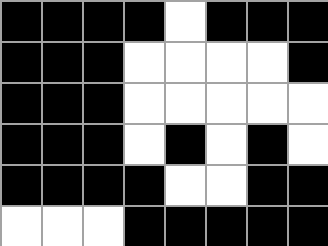[["black", "black", "black", "black", "white", "black", "black", "black"], ["black", "black", "black", "white", "white", "white", "white", "black"], ["black", "black", "black", "white", "white", "white", "white", "white"], ["black", "black", "black", "white", "black", "white", "black", "white"], ["black", "black", "black", "black", "white", "white", "black", "black"], ["white", "white", "white", "black", "black", "black", "black", "black"]]